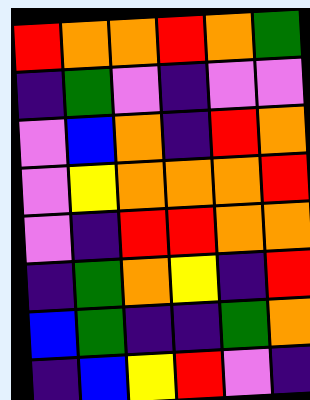[["red", "orange", "orange", "red", "orange", "green"], ["indigo", "green", "violet", "indigo", "violet", "violet"], ["violet", "blue", "orange", "indigo", "red", "orange"], ["violet", "yellow", "orange", "orange", "orange", "red"], ["violet", "indigo", "red", "red", "orange", "orange"], ["indigo", "green", "orange", "yellow", "indigo", "red"], ["blue", "green", "indigo", "indigo", "green", "orange"], ["indigo", "blue", "yellow", "red", "violet", "indigo"]]